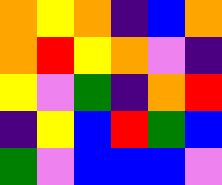[["orange", "yellow", "orange", "indigo", "blue", "orange"], ["orange", "red", "yellow", "orange", "violet", "indigo"], ["yellow", "violet", "green", "indigo", "orange", "red"], ["indigo", "yellow", "blue", "red", "green", "blue"], ["green", "violet", "blue", "blue", "blue", "violet"]]